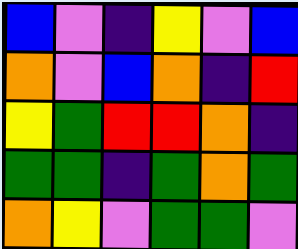[["blue", "violet", "indigo", "yellow", "violet", "blue"], ["orange", "violet", "blue", "orange", "indigo", "red"], ["yellow", "green", "red", "red", "orange", "indigo"], ["green", "green", "indigo", "green", "orange", "green"], ["orange", "yellow", "violet", "green", "green", "violet"]]